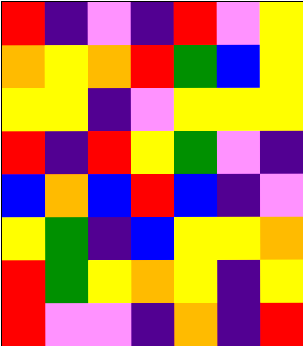[["red", "indigo", "violet", "indigo", "red", "violet", "yellow"], ["orange", "yellow", "orange", "red", "green", "blue", "yellow"], ["yellow", "yellow", "indigo", "violet", "yellow", "yellow", "yellow"], ["red", "indigo", "red", "yellow", "green", "violet", "indigo"], ["blue", "orange", "blue", "red", "blue", "indigo", "violet"], ["yellow", "green", "indigo", "blue", "yellow", "yellow", "orange"], ["red", "green", "yellow", "orange", "yellow", "indigo", "yellow"], ["red", "violet", "violet", "indigo", "orange", "indigo", "red"]]